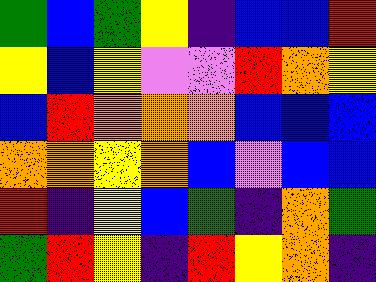[["green", "blue", "green", "yellow", "indigo", "blue", "blue", "red"], ["yellow", "blue", "yellow", "violet", "violet", "red", "orange", "yellow"], ["blue", "red", "orange", "orange", "orange", "blue", "blue", "blue"], ["orange", "orange", "yellow", "orange", "blue", "violet", "blue", "blue"], ["red", "indigo", "yellow", "blue", "green", "indigo", "orange", "green"], ["green", "red", "yellow", "indigo", "red", "yellow", "orange", "indigo"]]